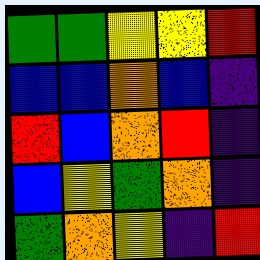[["green", "green", "yellow", "yellow", "red"], ["blue", "blue", "orange", "blue", "indigo"], ["red", "blue", "orange", "red", "indigo"], ["blue", "yellow", "green", "orange", "indigo"], ["green", "orange", "yellow", "indigo", "red"]]